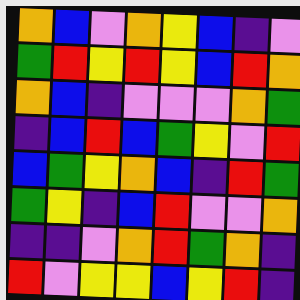[["orange", "blue", "violet", "orange", "yellow", "blue", "indigo", "violet"], ["green", "red", "yellow", "red", "yellow", "blue", "red", "orange"], ["orange", "blue", "indigo", "violet", "violet", "violet", "orange", "green"], ["indigo", "blue", "red", "blue", "green", "yellow", "violet", "red"], ["blue", "green", "yellow", "orange", "blue", "indigo", "red", "green"], ["green", "yellow", "indigo", "blue", "red", "violet", "violet", "orange"], ["indigo", "indigo", "violet", "orange", "red", "green", "orange", "indigo"], ["red", "violet", "yellow", "yellow", "blue", "yellow", "red", "indigo"]]